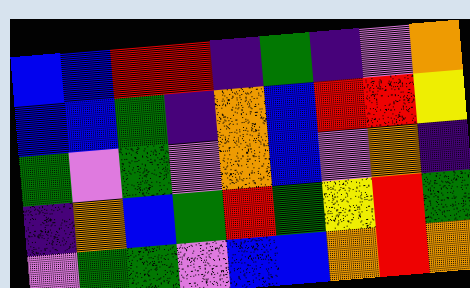[["blue", "blue", "red", "red", "indigo", "green", "indigo", "violet", "orange"], ["blue", "blue", "green", "indigo", "orange", "blue", "red", "red", "yellow"], ["green", "violet", "green", "violet", "orange", "blue", "violet", "orange", "indigo"], ["indigo", "orange", "blue", "green", "red", "green", "yellow", "red", "green"], ["violet", "green", "green", "violet", "blue", "blue", "orange", "red", "orange"]]